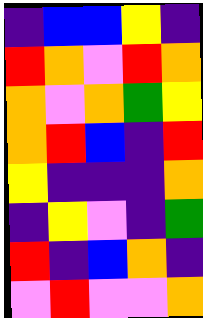[["indigo", "blue", "blue", "yellow", "indigo"], ["red", "orange", "violet", "red", "orange"], ["orange", "violet", "orange", "green", "yellow"], ["orange", "red", "blue", "indigo", "red"], ["yellow", "indigo", "indigo", "indigo", "orange"], ["indigo", "yellow", "violet", "indigo", "green"], ["red", "indigo", "blue", "orange", "indigo"], ["violet", "red", "violet", "violet", "orange"]]